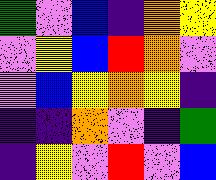[["green", "violet", "blue", "indigo", "orange", "yellow"], ["violet", "yellow", "blue", "red", "orange", "violet"], ["violet", "blue", "yellow", "orange", "yellow", "indigo"], ["indigo", "indigo", "orange", "violet", "indigo", "green"], ["indigo", "yellow", "violet", "red", "violet", "blue"]]